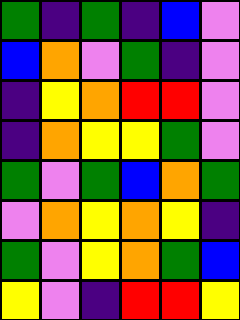[["green", "indigo", "green", "indigo", "blue", "violet"], ["blue", "orange", "violet", "green", "indigo", "violet"], ["indigo", "yellow", "orange", "red", "red", "violet"], ["indigo", "orange", "yellow", "yellow", "green", "violet"], ["green", "violet", "green", "blue", "orange", "green"], ["violet", "orange", "yellow", "orange", "yellow", "indigo"], ["green", "violet", "yellow", "orange", "green", "blue"], ["yellow", "violet", "indigo", "red", "red", "yellow"]]